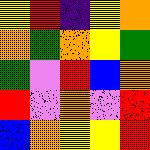[["yellow", "red", "indigo", "yellow", "orange"], ["orange", "green", "orange", "yellow", "green"], ["green", "violet", "red", "blue", "orange"], ["red", "violet", "orange", "violet", "red"], ["blue", "orange", "yellow", "yellow", "red"]]